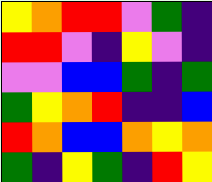[["yellow", "orange", "red", "red", "violet", "green", "indigo"], ["red", "red", "violet", "indigo", "yellow", "violet", "indigo"], ["violet", "violet", "blue", "blue", "green", "indigo", "green"], ["green", "yellow", "orange", "red", "indigo", "indigo", "blue"], ["red", "orange", "blue", "blue", "orange", "yellow", "orange"], ["green", "indigo", "yellow", "green", "indigo", "red", "yellow"]]